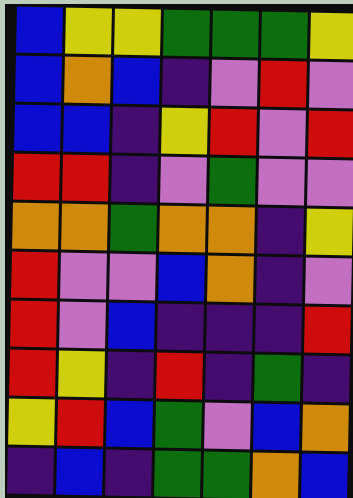[["blue", "yellow", "yellow", "green", "green", "green", "yellow"], ["blue", "orange", "blue", "indigo", "violet", "red", "violet"], ["blue", "blue", "indigo", "yellow", "red", "violet", "red"], ["red", "red", "indigo", "violet", "green", "violet", "violet"], ["orange", "orange", "green", "orange", "orange", "indigo", "yellow"], ["red", "violet", "violet", "blue", "orange", "indigo", "violet"], ["red", "violet", "blue", "indigo", "indigo", "indigo", "red"], ["red", "yellow", "indigo", "red", "indigo", "green", "indigo"], ["yellow", "red", "blue", "green", "violet", "blue", "orange"], ["indigo", "blue", "indigo", "green", "green", "orange", "blue"]]